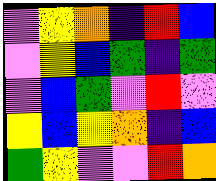[["violet", "yellow", "orange", "indigo", "red", "blue"], ["violet", "yellow", "blue", "green", "indigo", "green"], ["violet", "blue", "green", "violet", "red", "violet"], ["yellow", "blue", "yellow", "orange", "indigo", "blue"], ["green", "yellow", "violet", "violet", "red", "orange"]]